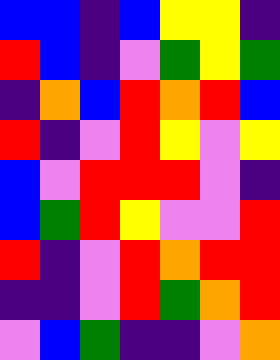[["blue", "blue", "indigo", "blue", "yellow", "yellow", "indigo"], ["red", "blue", "indigo", "violet", "green", "yellow", "green"], ["indigo", "orange", "blue", "red", "orange", "red", "blue"], ["red", "indigo", "violet", "red", "yellow", "violet", "yellow"], ["blue", "violet", "red", "red", "red", "violet", "indigo"], ["blue", "green", "red", "yellow", "violet", "violet", "red"], ["red", "indigo", "violet", "red", "orange", "red", "red"], ["indigo", "indigo", "violet", "red", "green", "orange", "red"], ["violet", "blue", "green", "indigo", "indigo", "violet", "orange"]]